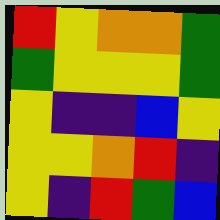[["red", "yellow", "orange", "orange", "green"], ["green", "yellow", "yellow", "yellow", "green"], ["yellow", "indigo", "indigo", "blue", "yellow"], ["yellow", "yellow", "orange", "red", "indigo"], ["yellow", "indigo", "red", "green", "blue"]]